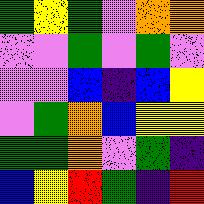[["green", "yellow", "green", "violet", "orange", "orange"], ["violet", "violet", "green", "violet", "green", "violet"], ["violet", "violet", "blue", "indigo", "blue", "yellow"], ["violet", "green", "orange", "blue", "yellow", "yellow"], ["green", "green", "orange", "violet", "green", "indigo"], ["blue", "yellow", "red", "green", "indigo", "red"]]